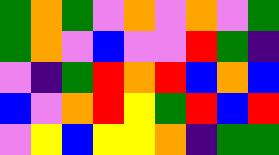[["green", "orange", "green", "violet", "orange", "violet", "orange", "violet", "green"], ["green", "orange", "violet", "blue", "violet", "violet", "red", "green", "indigo"], ["violet", "indigo", "green", "red", "orange", "red", "blue", "orange", "blue"], ["blue", "violet", "orange", "red", "yellow", "green", "red", "blue", "red"], ["violet", "yellow", "blue", "yellow", "yellow", "orange", "indigo", "green", "green"]]